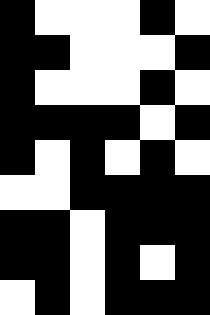[["black", "white", "white", "white", "black", "white"], ["black", "black", "white", "white", "white", "black"], ["black", "white", "white", "white", "black", "white"], ["black", "black", "black", "black", "white", "black"], ["black", "white", "black", "white", "black", "white"], ["white", "white", "black", "black", "black", "black"], ["black", "black", "white", "black", "black", "black"], ["black", "black", "white", "black", "white", "black"], ["white", "black", "white", "black", "black", "black"]]